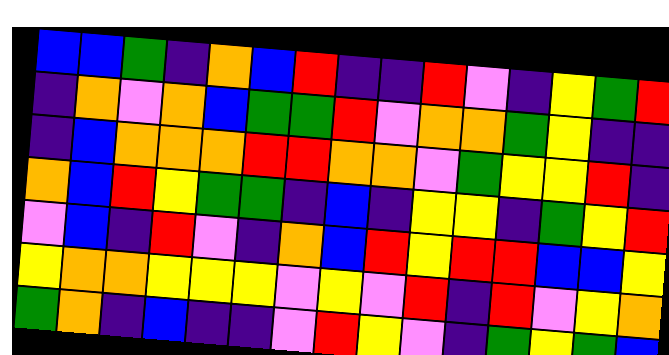[["blue", "blue", "green", "indigo", "orange", "blue", "red", "indigo", "indigo", "red", "violet", "indigo", "yellow", "green", "red"], ["indigo", "orange", "violet", "orange", "blue", "green", "green", "red", "violet", "orange", "orange", "green", "yellow", "indigo", "indigo"], ["indigo", "blue", "orange", "orange", "orange", "red", "red", "orange", "orange", "violet", "green", "yellow", "yellow", "red", "indigo"], ["orange", "blue", "red", "yellow", "green", "green", "indigo", "blue", "indigo", "yellow", "yellow", "indigo", "green", "yellow", "red"], ["violet", "blue", "indigo", "red", "violet", "indigo", "orange", "blue", "red", "yellow", "red", "red", "blue", "blue", "yellow"], ["yellow", "orange", "orange", "yellow", "yellow", "yellow", "violet", "yellow", "violet", "red", "indigo", "red", "violet", "yellow", "orange"], ["green", "orange", "indigo", "blue", "indigo", "indigo", "violet", "red", "yellow", "violet", "indigo", "green", "yellow", "green", "blue"]]